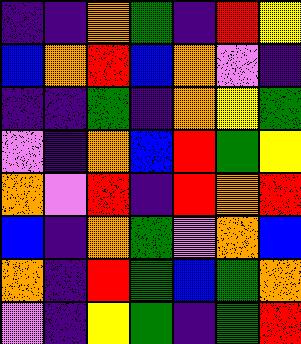[["indigo", "indigo", "orange", "green", "indigo", "red", "yellow"], ["blue", "orange", "red", "blue", "orange", "violet", "indigo"], ["indigo", "indigo", "green", "indigo", "orange", "yellow", "green"], ["violet", "indigo", "orange", "blue", "red", "green", "yellow"], ["orange", "violet", "red", "indigo", "red", "orange", "red"], ["blue", "indigo", "orange", "green", "violet", "orange", "blue"], ["orange", "indigo", "red", "green", "blue", "green", "orange"], ["violet", "indigo", "yellow", "green", "indigo", "green", "red"]]